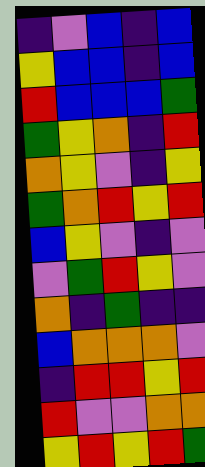[["indigo", "violet", "blue", "indigo", "blue"], ["yellow", "blue", "blue", "indigo", "blue"], ["red", "blue", "blue", "blue", "green"], ["green", "yellow", "orange", "indigo", "red"], ["orange", "yellow", "violet", "indigo", "yellow"], ["green", "orange", "red", "yellow", "red"], ["blue", "yellow", "violet", "indigo", "violet"], ["violet", "green", "red", "yellow", "violet"], ["orange", "indigo", "green", "indigo", "indigo"], ["blue", "orange", "orange", "orange", "violet"], ["indigo", "red", "red", "yellow", "red"], ["red", "violet", "violet", "orange", "orange"], ["yellow", "red", "yellow", "red", "green"]]